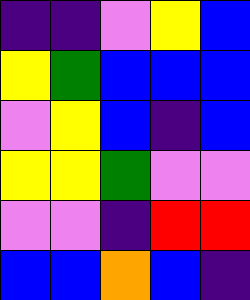[["indigo", "indigo", "violet", "yellow", "blue"], ["yellow", "green", "blue", "blue", "blue"], ["violet", "yellow", "blue", "indigo", "blue"], ["yellow", "yellow", "green", "violet", "violet"], ["violet", "violet", "indigo", "red", "red"], ["blue", "blue", "orange", "blue", "indigo"]]